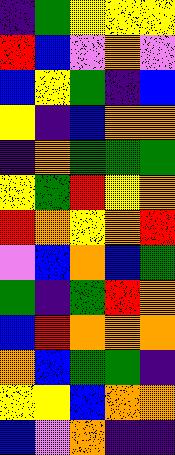[["indigo", "green", "yellow", "yellow", "yellow"], ["red", "blue", "violet", "orange", "violet"], ["blue", "yellow", "green", "indigo", "blue"], ["yellow", "indigo", "blue", "orange", "orange"], ["indigo", "orange", "green", "green", "green"], ["yellow", "green", "red", "yellow", "orange"], ["red", "orange", "yellow", "orange", "red"], ["violet", "blue", "orange", "blue", "green"], ["green", "indigo", "green", "red", "orange"], ["blue", "red", "orange", "orange", "orange"], ["orange", "blue", "green", "green", "indigo"], ["yellow", "yellow", "blue", "orange", "orange"], ["blue", "violet", "orange", "indigo", "indigo"]]